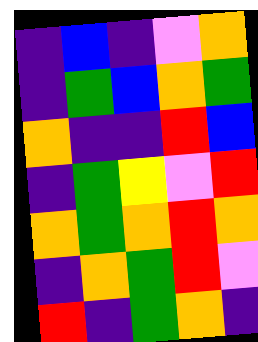[["indigo", "blue", "indigo", "violet", "orange"], ["indigo", "green", "blue", "orange", "green"], ["orange", "indigo", "indigo", "red", "blue"], ["indigo", "green", "yellow", "violet", "red"], ["orange", "green", "orange", "red", "orange"], ["indigo", "orange", "green", "red", "violet"], ["red", "indigo", "green", "orange", "indigo"]]